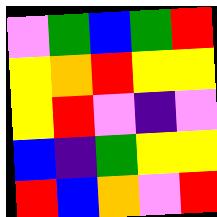[["violet", "green", "blue", "green", "red"], ["yellow", "orange", "red", "yellow", "yellow"], ["yellow", "red", "violet", "indigo", "violet"], ["blue", "indigo", "green", "yellow", "yellow"], ["red", "blue", "orange", "violet", "red"]]